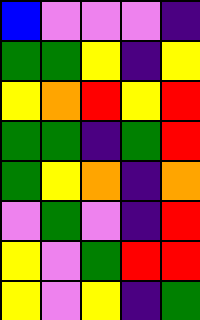[["blue", "violet", "violet", "violet", "indigo"], ["green", "green", "yellow", "indigo", "yellow"], ["yellow", "orange", "red", "yellow", "red"], ["green", "green", "indigo", "green", "red"], ["green", "yellow", "orange", "indigo", "orange"], ["violet", "green", "violet", "indigo", "red"], ["yellow", "violet", "green", "red", "red"], ["yellow", "violet", "yellow", "indigo", "green"]]